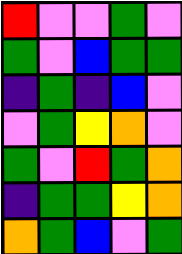[["red", "violet", "violet", "green", "violet"], ["green", "violet", "blue", "green", "green"], ["indigo", "green", "indigo", "blue", "violet"], ["violet", "green", "yellow", "orange", "violet"], ["green", "violet", "red", "green", "orange"], ["indigo", "green", "green", "yellow", "orange"], ["orange", "green", "blue", "violet", "green"]]